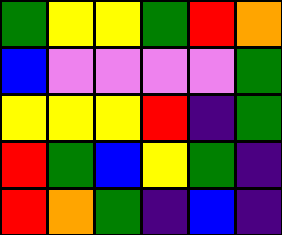[["green", "yellow", "yellow", "green", "red", "orange"], ["blue", "violet", "violet", "violet", "violet", "green"], ["yellow", "yellow", "yellow", "red", "indigo", "green"], ["red", "green", "blue", "yellow", "green", "indigo"], ["red", "orange", "green", "indigo", "blue", "indigo"]]